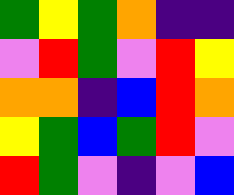[["green", "yellow", "green", "orange", "indigo", "indigo"], ["violet", "red", "green", "violet", "red", "yellow"], ["orange", "orange", "indigo", "blue", "red", "orange"], ["yellow", "green", "blue", "green", "red", "violet"], ["red", "green", "violet", "indigo", "violet", "blue"]]